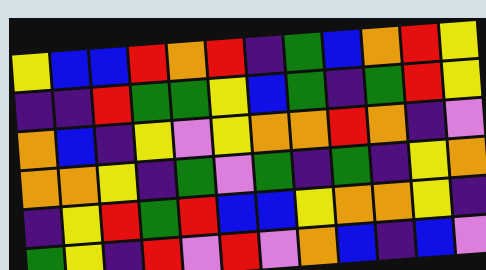[["yellow", "blue", "blue", "red", "orange", "red", "indigo", "green", "blue", "orange", "red", "yellow"], ["indigo", "indigo", "red", "green", "green", "yellow", "blue", "green", "indigo", "green", "red", "yellow"], ["orange", "blue", "indigo", "yellow", "violet", "yellow", "orange", "orange", "red", "orange", "indigo", "violet"], ["orange", "orange", "yellow", "indigo", "green", "violet", "green", "indigo", "green", "indigo", "yellow", "orange"], ["indigo", "yellow", "red", "green", "red", "blue", "blue", "yellow", "orange", "orange", "yellow", "indigo"], ["green", "yellow", "indigo", "red", "violet", "red", "violet", "orange", "blue", "indigo", "blue", "violet"]]